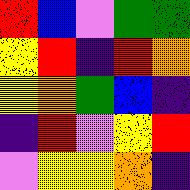[["red", "blue", "violet", "green", "green"], ["yellow", "red", "indigo", "red", "orange"], ["yellow", "orange", "green", "blue", "indigo"], ["indigo", "red", "violet", "yellow", "red"], ["violet", "yellow", "yellow", "orange", "indigo"]]